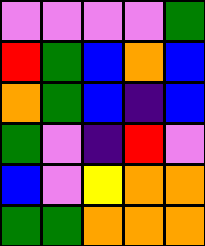[["violet", "violet", "violet", "violet", "green"], ["red", "green", "blue", "orange", "blue"], ["orange", "green", "blue", "indigo", "blue"], ["green", "violet", "indigo", "red", "violet"], ["blue", "violet", "yellow", "orange", "orange"], ["green", "green", "orange", "orange", "orange"]]